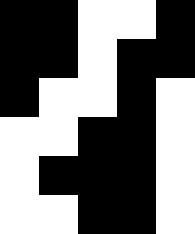[["black", "black", "white", "white", "black"], ["black", "black", "white", "black", "black"], ["black", "white", "white", "black", "white"], ["white", "white", "black", "black", "white"], ["white", "black", "black", "black", "white"], ["white", "white", "black", "black", "white"]]